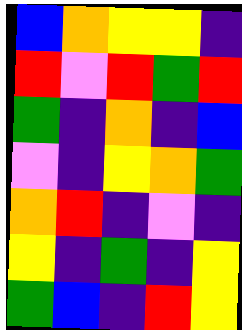[["blue", "orange", "yellow", "yellow", "indigo"], ["red", "violet", "red", "green", "red"], ["green", "indigo", "orange", "indigo", "blue"], ["violet", "indigo", "yellow", "orange", "green"], ["orange", "red", "indigo", "violet", "indigo"], ["yellow", "indigo", "green", "indigo", "yellow"], ["green", "blue", "indigo", "red", "yellow"]]